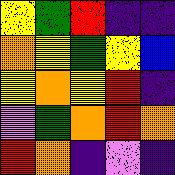[["yellow", "green", "red", "indigo", "indigo"], ["orange", "yellow", "green", "yellow", "blue"], ["yellow", "orange", "yellow", "red", "indigo"], ["violet", "green", "orange", "red", "orange"], ["red", "orange", "indigo", "violet", "indigo"]]